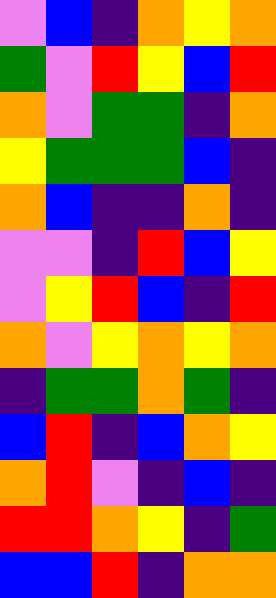[["violet", "blue", "indigo", "orange", "yellow", "orange"], ["green", "violet", "red", "yellow", "blue", "red"], ["orange", "violet", "green", "green", "indigo", "orange"], ["yellow", "green", "green", "green", "blue", "indigo"], ["orange", "blue", "indigo", "indigo", "orange", "indigo"], ["violet", "violet", "indigo", "red", "blue", "yellow"], ["violet", "yellow", "red", "blue", "indigo", "red"], ["orange", "violet", "yellow", "orange", "yellow", "orange"], ["indigo", "green", "green", "orange", "green", "indigo"], ["blue", "red", "indigo", "blue", "orange", "yellow"], ["orange", "red", "violet", "indigo", "blue", "indigo"], ["red", "red", "orange", "yellow", "indigo", "green"], ["blue", "blue", "red", "indigo", "orange", "orange"]]